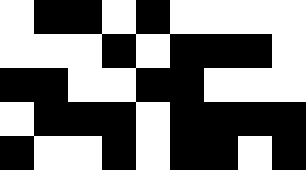[["white", "black", "black", "white", "black", "white", "white", "white", "white"], ["white", "white", "white", "black", "white", "black", "black", "black", "white"], ["black", "black", "white", "white", "black", "black", "white", "white", "white"], ["white", "black", "black", "black", "white", "black", "black", "black", "black"], ["black", "white", "white", "black", "white", "black", "black", "white", "black"]]